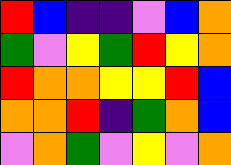[["red", "blue", "indigo", "indigo", "violet", "blue", "orange"], ["green", "violet", "yellow", "green", "red", "yellow", "orange"], ["red", "orange", "orange", "yellow", "yellow", "red", "blue"], ["orange", "orange", "red", "indigo", "green", "orange", "blue"], ["violet", "orange", "green", "violet", "yellow", "violet", "orange"]]